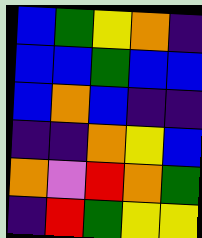[["blue", "green", "yellow", "orange", "indigo"], ["blue", "blue", "green", "blue", "blue"], ["blue", "orange", "blue", "indigo", "indigo"], ["indigo", "indigo", "orange", "yellow", "blue"], ["orange", "violet", "red", "orange", "green"], ["indigo", "red", "green", "yellow", "yellow"]]